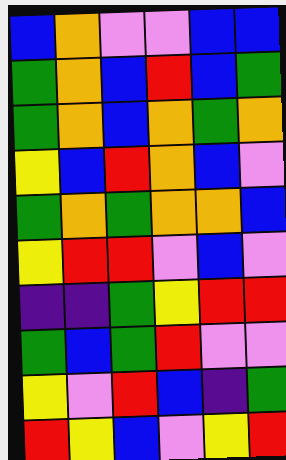[["blue", "orange", "violet", "violet", "blue", "blue"], ["green", "orange", "blue", "red", "blue", "green"], ["green", "orange", "blue", "orange", "green", "orange"], ["yellow", "blue", "red", "orange", "blue", "violet"], ["green", "orange", "green", "orange", "orange", "blue"], ["yellow", "red", "red", "violet", "blue", "violet"], ["indigo", "indigo", "green", "yellow", "red", "red"], ["green", "blue", "green", "red", "violet", "violet"], ["yellow", "violet", "red", "blue", "indigo", "green"], ["red", "yellow", "blue", "violet", "yellow", "red"]]